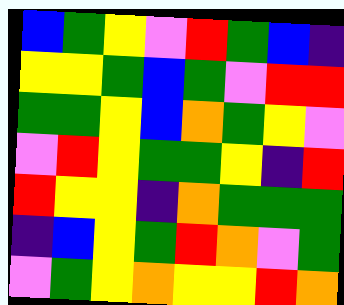[["blue", "green", "yellow", "violet", "red", "green", "blue", "indigo"], ["yellow", "yellow", "green", "blue", "green", "violet", "red", "red"], ["green", "green", "yellow", "blue", "orange", "green", "yellow", "violet"], ["violet", "red", "yellow", "green", "green", "yellow", "indigo", "red"], ["red", "yellow", "yellow", "indigo", "orange", "green", "green", "green"], ["indigo", "blue", "yellow", "green", "red", "orange", "violet", "green"], ["violet", "green", "yellow", "orange", "yellow", "yellow", "red", "orange"]]